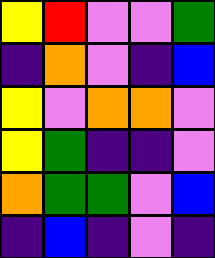[["yellow", "red", "violet", "violet", "green"], ["indigo", "orange", "violet", "indigo", "blue"], ["yellow", "violet", "orange", "orange", "violet"], ["yellow", "green", "indigo", "indigo", "violet"], ["orange", "green", "green", "violet", "blue"], ["indigo", "blue", "indigo", "violet", "indigo"]]